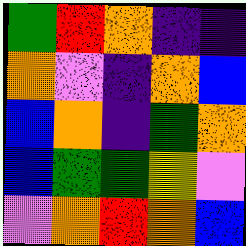[["green", "red", "orange", "indigo", "indigo"], ["orange", "violet", "indigo", "orange", "blue"], ["blue", "orange", "indigo", "green", "orange"], ["blue", "green", "green", "yellow", "violet"], ["violet", "orange", "red", "orange", "blue"]]